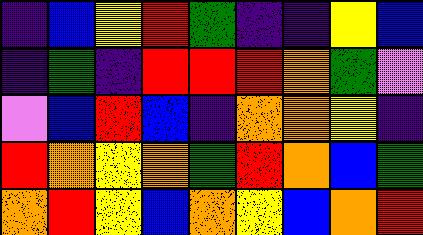[["indigo", "blue", "yellow", "red", "green", "indigo", "indigo", "yellow", "blue"], ["indigo", "green", "indigo", "red", "red", "red", "orange", "green", "violet"], ["violet", "blue", "red", "blue", "indigo", "orange", "orange", "yellow", "indigo"], ["red", "orange", "yellow", "orange", "green", "red", "orange", "blue", "green"], ["orange", "red", "yellow", "blue", "orange", "yellow", "blue", "orange", "red"]]